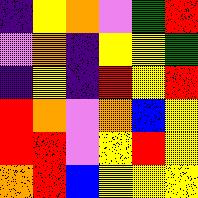[["indigo", "yellow", "orange", "violet", "green", "red"], ["violet", "orange", "indigo", "yellow", "yellow", "green"], ["indigo", "yellow", "indigo", "red", "yellow", "red"], ["red", "orange", "violet", "orange", "blue", "yellow"], ["red", "red", "violet", "yellow", "red", "yellow"], ["orange", "red", "blue", "yellow", "yellow", "yellow"]]